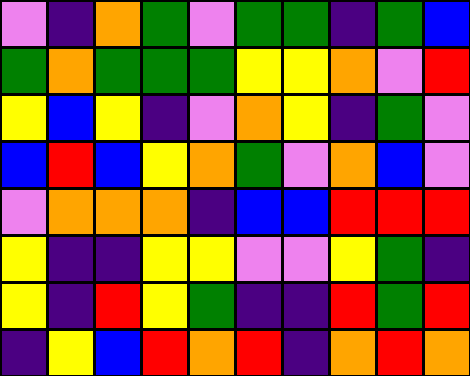[["violet", "indigo", "orange", "green", "violet", "green", "green", "indigo", "green", "blue"], ["green", "orange", "green", "green", "green", "yellow", "yellow", "orange", "violet", "red"], ["yellow", "blue", "yellow", "indigo", "violet", "orange", "yellow", "indigo", "green", "violet"], ["blue", "red", "blue", "yellow", "orange", "green", "violet", "orange", "blue", "violet"], ["violet", "orange", "orange", "orange", "indigo", "blue", "blue", "red", "red", "red"], ["yellow", "indigo", "indigo", "yellow", "yellow", "violet", "violet", "yellow", "green", "indigo"], ["yellow", "indigo", "red", "yellow", "green", "indigo", "indigo", "red", "green", "red"], ["indigo", "yellow", "blue", "red", "orange", "red", "indigo", "orange", "red", "orange"]]